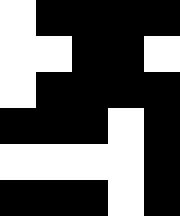[["white", "black", "black", "black", "black"], ["white", "white", "black", "black", "white"], ["white", "black", "black", "black", "black"], ["black", "black", "black", "white", "black"], ["white", "white", "white", "white", "black"], ["black", "black", "black", "white", "black"]]